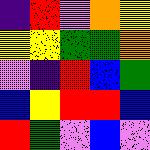[["indigo", "red", "violet", "orange", "yellow"], ["yellow", "yellow", "green", "green", "orange"], ["violet", "indigo", "red", "blue", "green"], ["blue", "yellow", "red", "red", "blue"], ["red", "green", "violet", "blue", "violet"]]